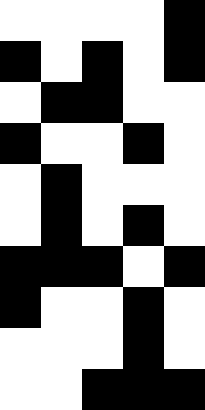[["white", "white", "white", "white", "black"], ["black", "white", "black", "white", "black"], ["white", "black", "black", "white", "white"], ["black", "white", "white", "black", "white"], ["white", "black", "white", "white", "white"], ["white", "black", "white", "black", "white"], ["black", "black", "black", "white", "black"], ["black", "white", "white", "black", "white"], ["white", "white", "white", "black", "white"], ["white", "white", "black", "black", "black"]]